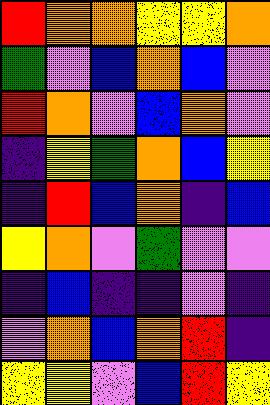[["red", "orange", "orange", "yellow", "yellow", "orange"], ["green", "violet", "blue", "orange", "blue", "violet"], ["red", "orange", "violet", "blue", "orange", "violet"], ["indigo", "yellow", "green", "orange", "blue", "yellow"], ["indigo", "red", "blue", "orange", "indigo", "blue"], ["yellow", "orange", "violet", "green", "violet", "violet"], ["indigo", "blue", "indigo", "indigo", "violet", "indigo"], ["violet", "orange", "blue", "orange", "red", "indigo"], ["yellow", "yellow", "violet", "blue", "red", "yellow"]]